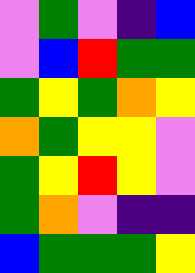[["violet", "green", "violet", "indigo", "blue"], ["violet", "blue", "red", "green", "green"], ["green", "yellow", "green", "orange", "yellow"], ["orange", "green", "yellow", "yellow", "violet"], ["green", "yellow", "red", "yellow", "violet"], ["green", "orange", "violet", "indigo", "indigo"], ["blue", "green", "green", "green", "yellow"]]